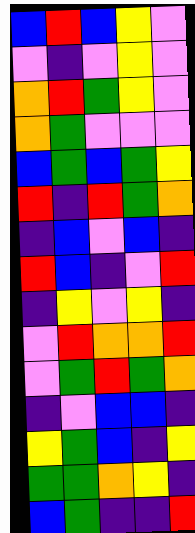[["blue", "red", "blue", "yellow", "violet"], ["violet", "indigo", "violet", "yellow", "violet"], ["orange", "red", "green", "yellow", "violet"], ["orange", "green", "violet", "violet", "violet"], ["blue", "green", "blue", "green", "yellow"], ["red", "indigo", "red", "green", "orange"], ["indigo", "blue", "violet", "blue", "indigo"], ["red", "blue", "indigo", "violet", "red"], ["indigo", "yellow", "violet", "yellow", "indigo"], ["violet", "red", "orange", "orange", "red"], ["violet", "green", "red", "green", "orange"], ["indigo", "violet", "blue", "blue", "indigo"], ["yellow", "green", "blue", "indigo", "yellow"], ["green", "green", "orange", "yellow", "indigo"], ["blue", "green", "indigo", "indigo", "red"]]